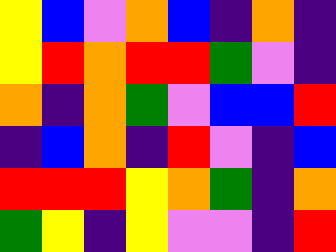[["yellow", "blue", "violet", "orange", "blue", "indigo", "orange", "indigo"], ["yellow", "red", "orange", "red", "red", "green", "violet", "indigo"], ["orange", "indigo", "orange", "green", "violet", "blue", "blue", "red"], ["indigo", "blue", "orange", "indigo", "red", "violet", "indigo", "blue"], ["red", "red", "red", "yellow", "orange", "green", "indigo", "orange"], ["green", "yellow", "indigo", "yellow", "violet", "violet", "indigo", "red"]]